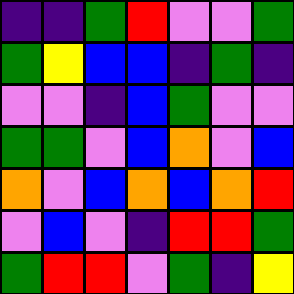[["indigo", "indigo", "green", "red", "violet", "violet", "green"], ["green", "yellow", "blue", "blue", "indigo", "green", "indigo"], ["violet", "violet", "indigo", "blue", "green", "violet", "violet"], ["green", "green", "violet", "blue", "orange", "violet", "blue"], ["orange", "violet", "blue", "orange", "blue", "orange", "red"], ["violet", "blue", "violet", "indigo", "red", "red", "green"], ["green", "red", "red", "violet", "green", "indigo", "yellow"]]